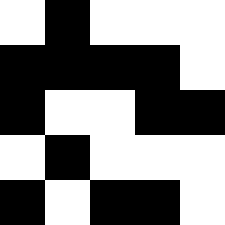[["white", "black", "white", "white", "white"], ["black", "black", "black", "black", "white"], ["black", "white", "white", "black", "black"], ["white", "black", "white", "white", "white"], ["black", "white", "black", "black", "white"]]